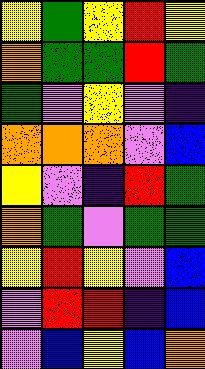[["yellow", "green", "yellow", "red", "yellow"], ["orange", "green", "green", "red", "green"], ["green", "violet", "yellow", "violet", "indigo"], ["orange", "orange", "orange", "violet", "blue"], ["yellow", "violet", "indigo", "red", "green"], ["orange", "green", "violet", "green", "green"], ["yellow", "red", "yellow", "violet", "blue"], ["violet", "red", "red", "indigo", "blue"], ["violet", "blue", "yellow", "blue", "orange"]]